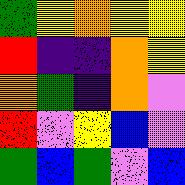[["green", "yellow", "orange", "yellow", "yellow"], ["red", "indigo", "indigo", "orange", "yellow"], ["orange", "green", "indigo", "orange", "violet"], ["red", "violet", "yellow", "blue", "violet"], ["green", "blue", "green", "violet", "blue"]]